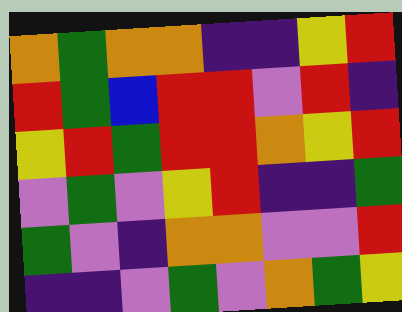[["orange", "green", "orange", "orange", "indigo", "indigo", "yellow", "red"], ["red", "green", "blue", "red", "red", "violet", "red", "indigo"], ["yellow", "red", "green", "red", "red", "orange", "yellow", "red"], ["violet", "green", "violet", "yellow", "red", "indigo", "indigo", "green"], ["green", "violet", "indigo", "orange", "orange", "violet", "violet", "red"], ["indigo", "indigo", "violet", "green", "violet", "orange", "green", "yellow"]]